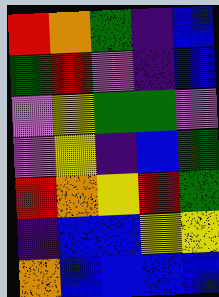[["red", "orange", "green", "indigo", "blue"], ["green", "red", "violet", "indigo", "blue"], ["violet", "yellow", "green", "green", "violet"], ["violet", "yellow", "indigo", "blue", "green"], ["red", "orange", "yellow", "red", "green"], ["indigo", "blue", "blue", "yellow", "yellow"], ["orange", "blue", "blue", "blue", "blue"]]